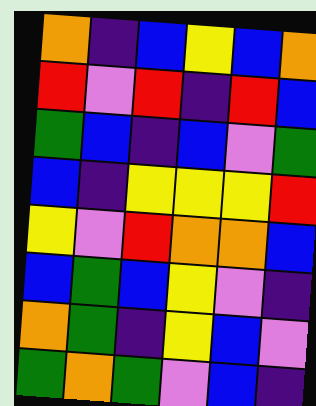[["orange", "indigo", "blue", "yellow", "blue", "orange"], ["red", "violet", "red", "indigo", "red", "blue"], ["green", "blue", "indigo", "blue", "violet", "green"], ["blue", "indigo", "yellow", "yellow", "yellow", "red"], ["yellow", "violet", "red", "orange", "orange", "blue"], ["blue", "green", "blue", "yellow", "violet", "indigo"], ["orange", "green", "indigo", "yellow", "blue", "violet"], ["green", "orange", "green", "violet", "blue", "indigo"]]